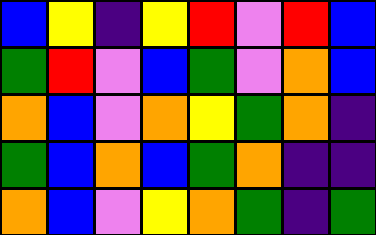[["blue", "yellow", "indigo", "yellow", "red", "violet", "red", "blue"], ["green", "red", "violet", "blue", "green", "violet", "orange", "blue"], ["orange", "blue", "violet", "orange", "yellow", "green", "orange", "indigo"], ["green", "blue", "orange", "blue", "green", "orange", "indigo", "indigo"], ["orange", "blue", "violet", "yellow", "orange", "green", "indigo", "green"]]